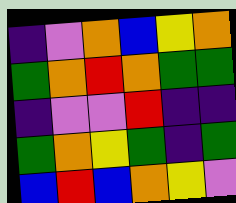[["indigo", "violet", "orange", "blue", "yellow", "orange"], ["green", "orange", "red", "orange", "green", "green"], ["indigo", "violet", "violet", "red", "indigo", "indigo"], ["green", "orange", "yellow", "green", "indigo", "green"], ["blue", "red", "blue", "orange", "yellow", "violet"]]